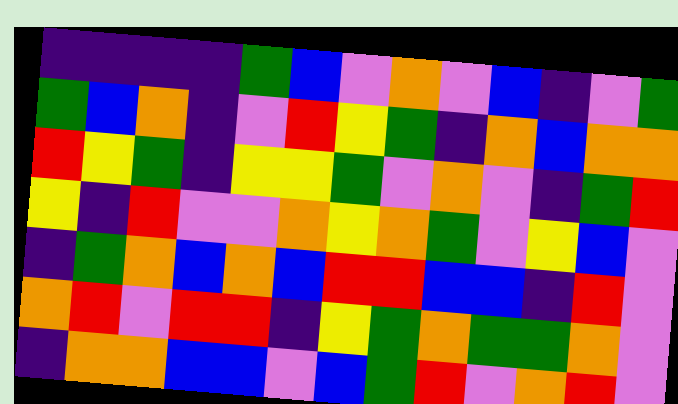[["indigo", "indigo", "indigo", "indigo", "green", "blue", "violet", "orange", "violet", "blue", "indigo", "violet", "green"], ["green", "blue", "orange", "indigo", "violet", "red", "yellow", "green", "indigo", "orange", "blue", "orange", "orange"], ["red", "yellow", "green", "indigo", "yellow", "yellow", "green", "violet", "orange", "violet", "indigo", "green", "red"], ["yellow", "indigo", "red", "violet", "violet", "orange", "yellow", "orange", "green", "violet", "yellow", "blue", "violet"], ["indigo", "green", "orange", "blue", "orange", "blue", "red", "red", "blue", "blue", "indigo", "red", "violet"], ["orange", "red", "violet", "red", "red", "indigo", "yellow", "green", "orange", "green", "green", "orange", "violet"], ["indigo", "orange", "orange", "blue", "blue", "violet", "blue", "green", "red", "violet", "orange", "red", "violet"]]